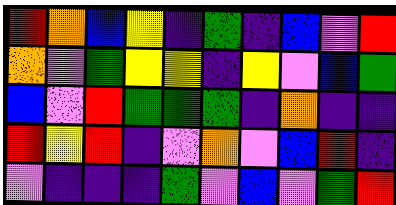[["red", "orange", "blue", "yellow", "indigo", "green", "indigo", "blue", "violet", "red"], ["orange", "violet", "green", "yellow", "yellow", "indigo", "yellow", "violet", "blue", "green"], ["blue", "violet", "red", "green", "green", "green", "indigo", "orange", "indigo", "indigo"], ["red", "yellow", "red", "indigo", "violet", "orange", "violet", "blue", "red", "indigo"], ["violet", "indigo", "indigo", "indigo", "green", "violet", "blue", "violet", "green", "red"]]